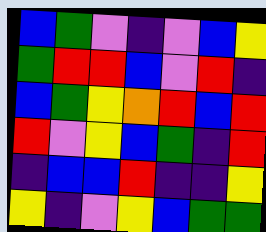[["blue", "green", "violet", "indigo", "violet", "blue", "yellow"], ["green", "red", "red", "blue", "violet", "red", "indigo"], ["blue", "green", "yellow", "orange", "red", "blue", "red"], ["red", "violet", "yellow", "blue", "green", "indigo", "red"], ["indigo", "blue", "blue", "red", "indigo", "indigo", "yellow"], ["yellow", "indigo", "violet", "yellow", "blue", "green", "green"]]